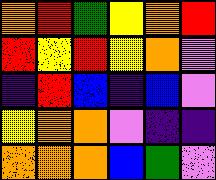[["orange", "red", "green", "yellow", "orange", "red"], ["red", "yellow", "red", "yellow", "orange", "violet"], ["indigo", "red", "blue", "indigo", "blue", "violet"], ["yellow", "orange", "orange", "violet", "indigo", "indigo"], ["orange", "orange", "orange", "blue", "green", "violet"]]